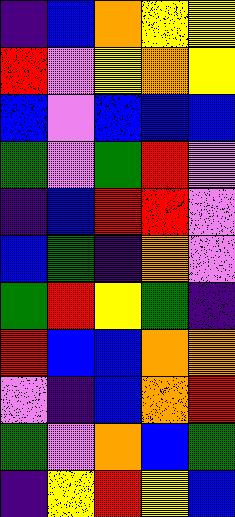[["indigo", "blue", "orange", "yellow", "yellow"], ["red", "violet", "yellow", "orange", "yellow"], ["blue", "violet", "blue", "blue", "blue"], ["green", "violet", "green", "red", "violet"], ["indigo", "blue", "red", "red", "violet"], ["blue", "green", "indigo", "orange", "violet"], ["green", "red", "yellow", "green", "indigo"], ["red", "blue", "blue", "orange", "orange"], ["violet", "indigo", "blue", "orange", "red"], ["green", "violet", "orange", "blue", "green"], ["indigo", "yellow", "red", "yellow", "blue"]]